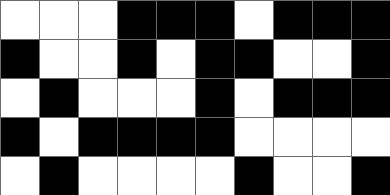[["white", "white", "white", "black", "black", "black", "white", "black", "black", "black"], ["black", "white", "white", "black", "white", "black", "black", "white", "white", "black"], ["white", "black", "white", "white", "white", "black", "white", "black", "black", "black"], ["black", "white", "black", "black", "black", "black", "white", "white", "white", "white"], ["white", "black", "white", "white", "white", "white", "black", "white", "white", "black"]]